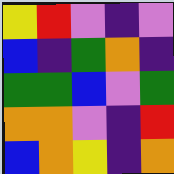[["yellow", "red", "violet", "indigo", "violet"], ["blue", "indigo", "green", "orange", "indigo"], ["green", "green", "blue", "violet", "green"], ["orange", "orange", "violet", "indigo", "red"], ["blue", "orange", "yellow", "indigo", "orange"]]